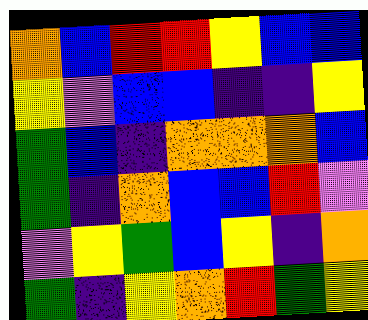[["orange", "blue", "red", "red", "yellow", "blue", "blue"], ["yellow", "violet", "blue", "blue", "indigo", "indigo", "yellow"], ["green", "blue", "indigo", "orange", "orange", "orange", "blue"], ["green", "indigo", "orange", "blue", "blue", "red", "violet"], ["violet", "yellow", "green", "blue", "yellow", "indigo", "orange"], ["green", "indigo", "yellow", "orange", "red", "green", "yellow"]]